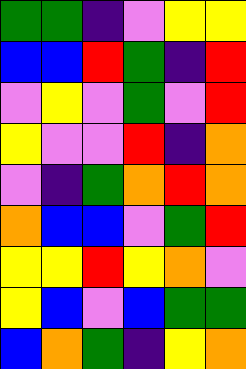[["green", "green", "indigo", "violet", "yellow", "yellow"], ["blue", "blue", "red", "green", "indigo", "red"], ["violet", "yellow", "violet", "green", "violet", "red"], ["yellow", "violet", "violet", "red", "indigo", "orange"], ["violet", "indigo", "green", "orange", "red", "orange"], ["orange", "blue", "blue", "violet", "green", "red"], ["yellow", "yellow", "red", "yellow", "orange", "violet"], ["yellow", "blue", "violet", "blue", "green", "green"], ["blue", "orange", "green", "indigo", "yellow", "orange"]]